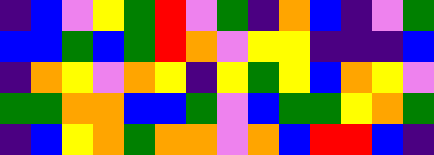[["indigo", "blue", "violet", "yellow", "green", "red", "violet", "green", "indigo", "orange", "blue", "indigo", "violet", "green"], ["blue", "blue", "green", "blue", "green", "red", "orange", "violet", "yellow", "yellow", "indigo", "indigo", "indigo", "blue"], ["indigo", "orange", "yellow", "violet", "orange", "yellow", "indigo", "yellow", "green", "yellow", "blue", "orange", "yellow", "violet"], ["green", "green", "orange", "orange", "blue", "blue", "green", "violet", "blue", "green", "green", "yellow", "orange", "green"], ["indigo", "blue", "yellow", "orange", "green", "orange", "orange", "violet", "orange", "blue", "red", "red", "blue", "indigo"]]